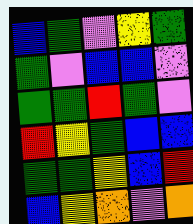[["blue", "green", "violet", "yellow", "green"], ["green", "violet", "blue", "blue", "violet"], ["green", "green", "red", "green", "violet"], ["red", "yellow", "green", "blue", "blue"], ["green", "green", "yellow", "blue", "red"], ["blue", "yellow", "orange", "violet", "orange"]]